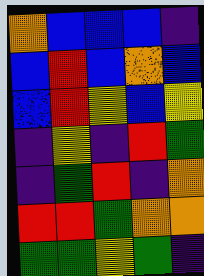[["orange", "blue", "blue", "blue", "indigo"], ["blue", "red", "blue", "orange", "blue"], ["blue", "red", "yellow", "blue", "yellow"], ["indigo", "yellow", "indigo", "red", "green"], ["indigo", "green", "red", "indigo", "orange"], ["red", "red", "green", "orange", "orange"], ["green", "green", "yellow", "green", "indigo"]]